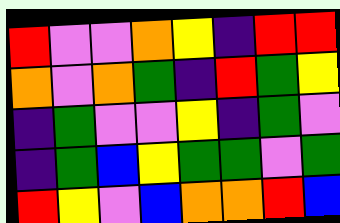[["red", "violet", "violet", "orange", "yellow", "indigo", "red", "red"], ["orange", "violet", "orange", "green", "indigo", "red", "green", "yellow"], ["indigo", "green", "violet", "violet", "yellow", "indigo", "green", "violet"], ["indigo", "green", "blue", "yellow", "green", "green", "violet", "green"], ["red", "yellow", "violet", "blue", "orange", "orange", "red", "blue"]]